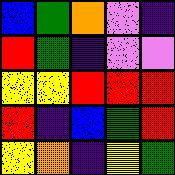[["blue", "green", "orange", "violet", "indigo"], ["red", "green", "indigo", "violet", "violet"], ["yellow", "yellow", "red", "red", "red"], ["red", "indigo", "blue", "green", "red"], ["yellow", "orange", "indigo", "yellow", "green"]]